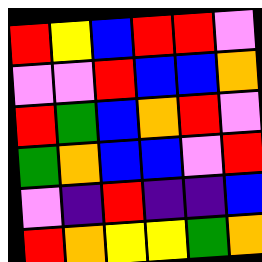[["red", "yellow", "blue", "red", "red", "violet"], ["violet", "violet", "red", "blue", "blue", "orange"], ["red", "green", "blue", "orange", "red", "violet"], ["green", "orange", "blue", "blue", "violet", "red"], ["violet", "indigo", "red", "indigo", "indigo", "blue"], ["red", "orange", "yellow", "yellow", "green", "orange"]]